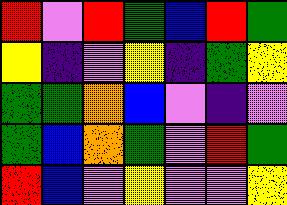[["red", "violet", "red", "green", "blue", "red", "green"], ["yellow", "indigo", "violet", "yellow", "indigo", "green", "yellow"], ["green", "green", "orange", "blue", "violet", "indigo", "violet"], ["green", "blue", "orange", "green", "violet", "red", "green"], ["red", "blue", "violet", "yellow", "violet", "violet", "yellow"]]